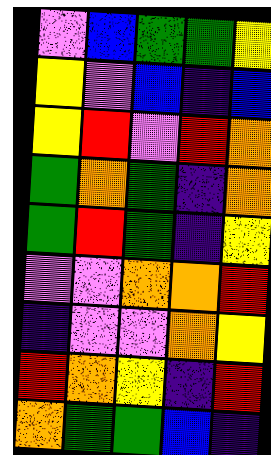[["violet", "blue", "green", "green", "yellow"], ["yellow", "violet", "blue", "indigo", "blue"], ["yellow", "red", "violet", "red", "orange"], ["green", "orange", "green", "indigo", "orange"], ["green", "red", "green", "indigo", "yellow"], ["violet", "violet", "orange", "orange", "red"], ["indigo", "violet", "violet", "orange", "yellow"], ["red", "orange", "yellow", "indigo", "red"], ["orange", "green", "green", "blue", "indigo"]]